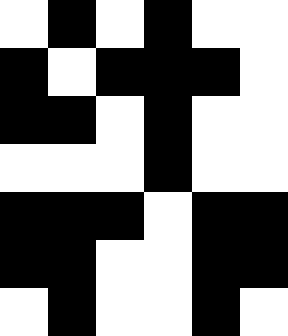[["white", "black", "white", "black", "white", "white"], ["black", "white", "black", "black", "black", "white"], ["black", "black", "white", "black", "white", "white"], ["white", "white", "white", "black", "white", "white"], ["black", "black", "black", "white", "black", "black"], ["black", "black", "white", "white", "black", "black"], ["white", "black", "white", "white", "black", "white"]]